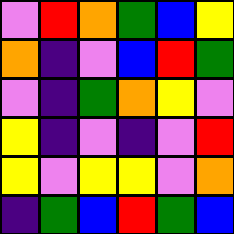[["violet", "red", "orange", "green", "blue", "yellow"], ["orange", "indigo", "violet", "blue", "red", "green"], ["violet", "indigo", "green", "orange", "yellow", "violet"], ["yellow", "indigo", "violet", "indigo", "violet", "red"], ["yellow", "violet", "yellow", "yellow", "violet", "orange"], ["indigo", "green", "blue", "red", "green", "blue"]]